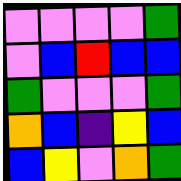[["violet", "violet", "violet", "violet", "green"], ["violet", "blue", "red", "blue", "blue"], ["green", "violet", "violet", "violet", "green"], ["orange", "blue", "indigo", "yellow", "blue"], ["blue", "yellow", "violet", "orange", "green"]]